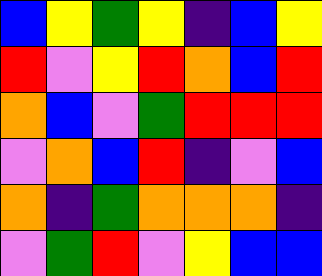[["blue", "yellow", "green", "yellow", "indigo", "blue", "yellow"], ["red", "violet", "yellow", "red", "orange", "blue", "red"], ["orange", "blue", "violet", "green", "red", "red", "red"], ["violet", "orange", "blue", "red", "indigo", "violet", "blue"], ["orange", "indigo", "green", "orange", "orange", "orange", "indigo"], ["violet", "green", "red", "violet", "yellow", "blue", "blue"]]